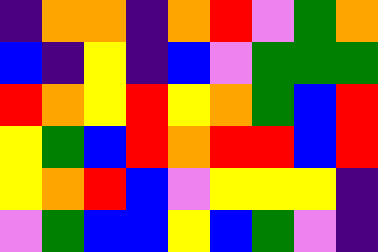[["indigo", "orange", "orange", "indigo", "orange", "red", "violet", "green", "orange"], ["blue", "indigo", "yellow", "indigo", "blue", "violet", "green", "green", "green"], ["red", "orange", "yellow", "red", "yellow", "orange", "green", "blue", "red"], ["yellow", "green", "blue", "red", "orange", "red", "red", "blue", "red"], ["yellow", "orange", "red", "blue", "violet", "yellow", "yellow", "yellow", "indigo"], ["violet", "green", "blue", "blue", "yellow", "blue", "green", "violet", "indigo"]]